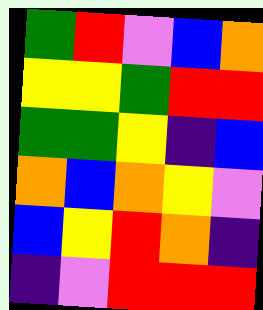[["green", "red", "violet", "blue", "orange"], ["yellow", "yellow", "green", "red", "red"], ["green", "green", "yellow", "indigo", "blue"], ["orange", "blue", "orange", "yellow", "violet"], ["blue", "yellow", "red", "orange", "indigo"], ["indigo", "violet", "red", "red", "red"]]